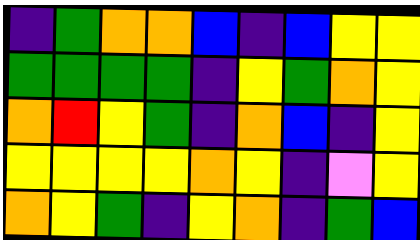[["indigo", "green", "orange", "orange", "blue", "indigo", "blue", "yellow", "yellow"], ["green", "green", "green", "green", "indigo", "yellow", "green", "orange", "yellow"], ["orange", "red", "yellow", "green", "indigo", "orange", "blue", "indigo", "yellow"], ["yellow", "yellow", "yellow", "yellow", "orange", "yellow", "indigo", "violet", "yellow"], ["orange", "yellow", "green", "indigo", "yellow", "orange", "indigo", "green", "blue"]]